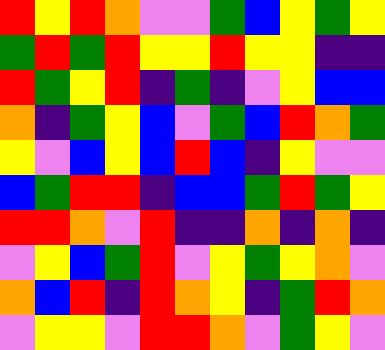[["red", "yellow", "red", "orange", "violet", "violet", "green", "blue", "yellow", "green", "yellow"], ["green", "red", "green", "red", "yellow", "yellow", "red", "yellow", "yellow", "indigo", "indigo"], ["red", "green", "yellow", "red", "indigo", "green", "indigo", "violet", "yellow", "blue", "blue"], ["orange", "indigo", "green", "yellow", "blue", "violet", "green", "blue", "red", "orange", "green"], ["yellow", "violet", "blue", "yellow", "blue", "red", "blue", "indigo", "yellow", "violet", "violet"], ["blue", "green", "red", "red", "indigo", "blue", "blue", "green", "red", "green", "yellow"], ["red", "red", "orange", "violet", "red", "indigo", "indigo", "orange", "indigo", "orange", "indigo"], ["violet", "yellow", "blue", "green", "red", "violet", "yellow", "green", "yellow", "orange", "violet"], ["orange", "blue", "red", "indigo", "red", "orange", "yellow", "indigo", "green", "red", "orange"], ["violet", "yellow", "yellow", "violet", "red", "red", "orange", "violet", "green", "yellow", "violet"]]